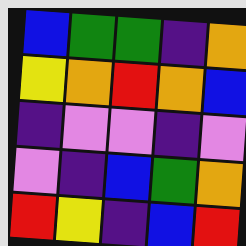[["blue", "green", "green", "indigo", "orange"], ["yellow", "orange", "red", "orange", "blue"], ["indigo", "violet", "violet", "indigo", "violet"], ["violet", "indigo", "blue", "green", "orange"], ["red", "yellow", "indigo", "blue", "red"]]